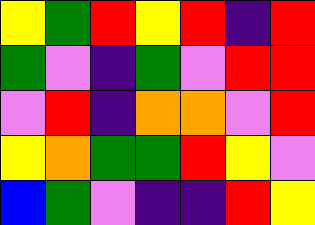[["yellow", "green", "red", "yellow", "red", "indigo", "red"], ["green", "violet", "indigo", "green", "violet", "red", "red"], ["violet", "red", "indigo", "orange", "orange", "violet", "red"], ["yellow", "orange", "green", "green", "red", "yellow", "violet"], ["blue", "green", "violet", "indigo", "indigo", "red", "yellow"]]